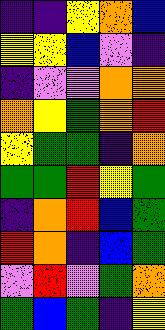[["indigo", "indigo", "yellow", "orange", "blue"], ["yellow", "yellow", "blue", "violet", "indigo"], ["indigo", "violet", "violet", "orange", "orange"], ["orange", "yellow", "green", "orange", "red"], ["yellow", "green", "green", "indigo", "orange"], ["green", "green", "red", "yellow", "green"], ["indigo", "orange", "red", "blue", "green"], ["red", "orange", "indigo", "blue", "green"], ["violet", "red", "violet", "green", "orange"], ["green", "blue", "green", "indigo", "yellow"]]